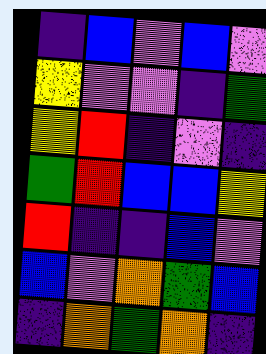[["indigo", "blue", "violet", "blue", "violet"], ["yellow", "violet", "violet", "indigo", "green"], ["yellow", "red", "indigo", "violet", "indigo"], ["green", "red", "blue", "blue", "yellow"], ["red", "indigo", "indigo", "blue", "violet"], ["blue", "violet", "orange", "green", "blue"], ["indigo", "orange", "green", "orange", "indigo"]]